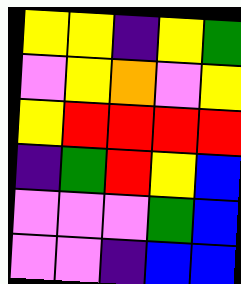[["yellow", "yellow", "indigo", "yellow", "green"], ["violet", "yellow", "orange", "violet", "yellow"], ["yellow", "red", "red", "red", "red"], ["indigo", "green", "red", "yellow", "blue"], ["violet", "violet", "violet", "green", "blue"], ["violet", "violet", "indigo", "blue", "blue"]]